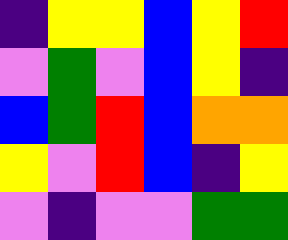[["indigo", "yellow", "yellow", "blue", "yellow", "red"], ["violet", "green", "violet", "blue", "yellow", "indigo"], ["blue", "green", "red", "blue", "orange", "orange"], ["yellow", "violet", "red", "blue", "indigo", "yellow"], ["violet", "indigo", "violet", "violet", "green", "green"]]